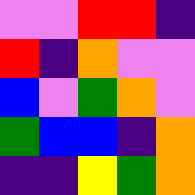[["violet", "violet", "red", "red", "indigo"], ["red", "indigo", "orange", "violet", "violet"], ["blue", "violet", "green", "orange", "violet"], ["green", "blue", "blue", "indigo", "orange"], ["indigo", "indigo", "yellow", "green", "orange"]]